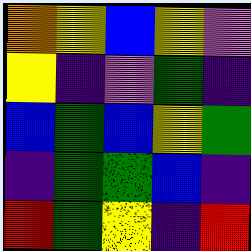[["orange", "yellow", "blue", "yellow", "violet"], ["yellow", "indigo", "violet", "green", "indigo"], ["blue", "green", "blue", "yellow", "green"], ["indigo", "green", "green", "blue", "indigo"], ["red", "green", "yellow", "indigo", "red"]]